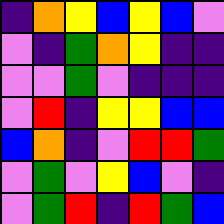[["indigo", "orange", "yellow", "blue", "yellow", "blue", "violet"], ["violet", "indigo", "green", "orange", "yellow", "indigo", "indigo"], ["violet", "violet", "green", "violet", "indigo", "indigo", "indigo"], ["violet", "red", "indigo", "yellow", "yellow", "blue", "blue"], ["blue", "orange", "indigo", "violet", "red", "red", "green"], ["violet", "green", "violet", "yellow", "blue", "violet", "indigo"], ["violet", "green", "red", "indigo", "red", "green", "blue"]]